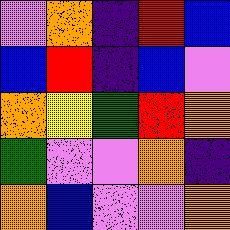[["violet", "orange", "indigo", "red", "blue"], ["blue", "red", "indigo", "blue", "violet"], ["orange", "yellow", "green", "red", "orange"], ["green", "violet", "violet", "orange", "indigo"], ["orange", "blue", "violet", "violet", "orange"]]